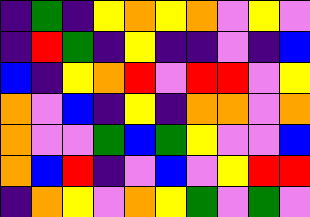[["indigo", "green", "indigo", "yellow", "orange", "yellow", "orange", "violet", "yellow", "violet"], ["indigo", "red", "green", "indigo", "yellow", "indigo", "indigo", "violet", "indigo", "blue"], ["blue", "indigo", "yellow", "orange", "red", "violet", "red", "red", "violet", "yellow"], ["orange", "violet", "blue", "indigo", "yellow", "indigo", "orange", "orange", "violet", "orange"], ["orange", "violet", "violet", "green", "blue", "green", "yellow", "violet", "violet", "blue"], ["orange", "blue", "red", "indigo", "violet", "blue", "violet", "yellow", "red", "red"], ["indigo", "orange", "yellow", "violet", "orange", "yellow", "green", "violet", "green", "violet"]]